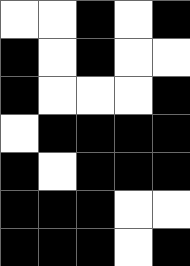[["white", "white", "black", "white", "black"], ["black", "white", "black", "white", "white"], ["black", "white", "white", "white", "black"], ["white", "black", "black", "black", "black"], ["black", "white", "black", "black", "black"], ["black", "black", "black", "white", "white"], ["black", "black", "black", "white", "black"]]